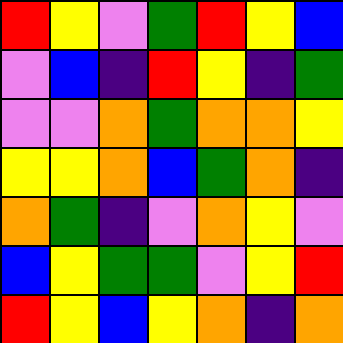[["red", "yellow", "violet", "green", "red", "yellow", "blue"], ["violet", "blue", "indigo", "red", "yellow", "indigo", "green"], ["violet", "violet", "orange", "green", "orange", "orange", "yellow"], ["yellow", "yellow", "orange", "blue", "green", "orange", "indigo"], ["orange", "green", "indigo", "violet", "orange", "yellow", "violet"], ["blue", "yellow", "green", "green", "violet", "yellow", "red"], ["red", "yellow", "blue", "yellow", "orange", "indigo", "orange"]]